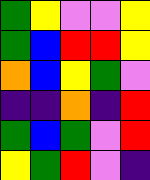[["green", "yellow", "violet", "violet", "yellow"], ["green", "blue", "red", "red", "yellow"], ["orange", "blue", "yellow", "green", "violet"], ["indigo", "indigo", "orange", "indigo", "red"], ["green", "blue", "green", "violet", "red"], ["yellow", "green", "red", "violet", "indigo"]]